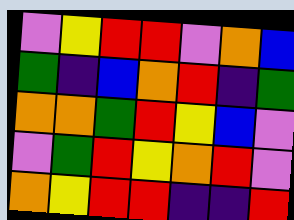[["violet", "yellow", "red", "red", "violet", "orange", "blue"], ["green", "indigo", "blue", "orange", "red", "indigo", "green"], ["orange", "orange", "green", "red", "yellow", "blue", "violet"], ["violet", "green", "red", "yellow", "orange", "red", "violet"], ["orange", "yellow", "red", "red", "indigo", "indigo", "red"]]